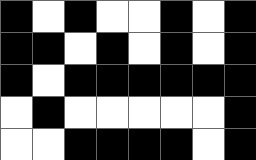[["black", "white", "black", "white", "white", "black", "white", "black"], ["black", "black", "white", "black", "white", "black", "white", "black"], ["black", "white", "black", "black", "black", "black", "black", "black"], ["white", "black", "white", "white", "white", "white", "white", "black"], ["white", "white", "black", "black", "black", "black", "white", "black"]]